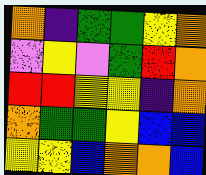[["orange", "indigo", "green", "green", "yellow", "orange"], ["violet", "yellow", "violet", "green", "red", "orange"], ["red", "red", "yellow", "yellow", "indigo", "orange"], ["orange", "green", "green", "yellow", "blue", "blue"], ["yellow", "yellow", "blue", "orange", "orange", "blue"]]